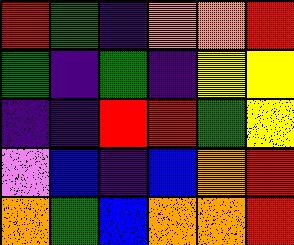[["red", "green", "indigo", "orange", "orange", "red"], ["green", "indigo", "green", "indigo", "yellow", "yellow"], ["indigo", "indigo", "red", "red", "green", "yellow"], ["violet", "blue", "indigo", "blue", "orange", "red"], ["orange", "green", "blue", "orange", "orange", "red"]]